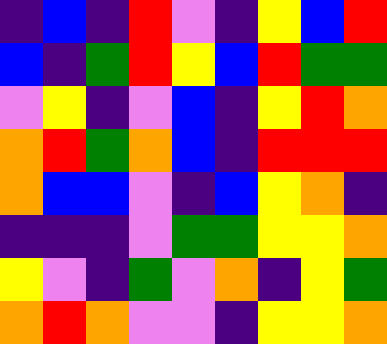[["indigo", "blue", "indigo", "red", "violet", "indigo", "yellow", "blue", "red"], ["blue", "indigo", "green", "red", "yellow", "blue", "red", "green", "green"], ["violet", "yellow", "indigo", "violet", "blue", "indigo", "yellow", "red", "orange"], ["orange", "red", "green", "orange", "blue", "indigo", "red", "red", "red"], ["orange", "blue", "blue", "violet", "indigo", "blue", "yellow", "orange", "indigo"], ["indigo", "indigo", "indigo", "violet", "green", "green", "yellow", "yellow", "orange"], ["yellow", "violet", "indigo", "green", "violet", "orange", "indigo", "yellow", "green"], ["orange", "red", "orange", "violet", "violet", "indigo", "yellow", "yellow", "orange"]]